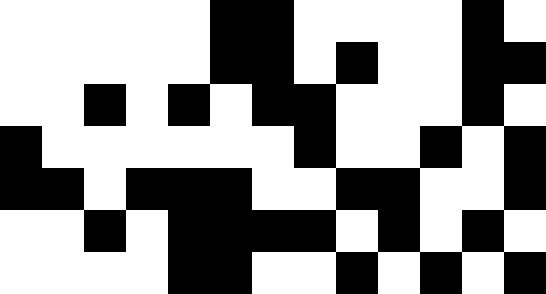[["white", "white", "white", "white", "white", "black", "black", "white", "white", "white", "white", "black", "white"], ["white", "white", "white", "white", "white", "black", "black", "white", "black", "white", "white", "black", "black"], ["white", "white", "black", "white", "black", "white", "black", "black", "white", "white", "white", "black", "white"], ["black", "white", "white", "white", "white", "white", "white", "black", "white", "white", "black", "white", "black"], ["black", "black", "white", "black", "black", "black", "white", "white", "black", "black", "white", "white", "black"], ["white", "white", "black", "white", "black", "black", "black", "black", "white", "black", "white", "black", "white"], ["white", "white", "white", "white", "black", "black", "white", "white", "black", "white", "black", "white", "black"]]